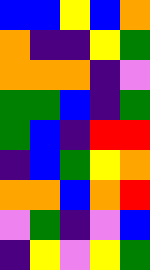[["blue", "blue", "yellow", "blue", "orange"], ["orange", "indigo", "indigo", "yellow", "green"], ["orange", "orange", "orange", "indigo", "violet"], ["green", "green", "blue", "indigo", "green"], ["green", "blue", "indigo", "red", "red"], ["indigo", "blue", "green", "yellow", "orange"], ["orange", "orange", "blue", "orange", "red"], ["violet", "green", "indigo", "violet", "blue"], ["indigo", "yellow", "violet", "yellow", "green"]]